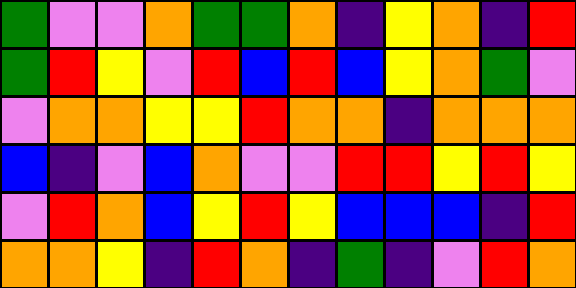[["green", "violet", "violet", "orange", "green", "green", "orange", "indigo", "yellow", "orange", "indigo", "red"], ["green", "red", "yellow", "violet", "red", "blue", "red", "blue", "yellow", "orange", "green", "violet"], ["violet", "orange", "orange", "yellow", "yellow", "red", "orange", "orange", "indigo", "orange", "orange", "orange"], ["blue", "indigo", "violet", "blue", "orange", "violet", "violet", "red", "red", "yellow", "red", "yellow"], ["violet", "red", "orange", "blue", "yellow", "red", "yellow", "blue", "blue", "blue", "indigo", "red"], ["orange", "orange", "yellow", "indigo", "red", "orange", "indigo", "green", "indigo", "violet", "red", "orange"]]